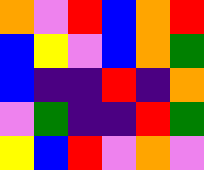[["orange", "violet", "red", "blue", "orange", "red"], ["blue", "yellow", "violet", "blue", "orange", "green"], ["blue", "indigo", "indigo", "red", "indigo", "orange"], ["violet", "green", "indigo", "indigo", "red", "green"], ["yellow", "blue", "red", "violet", "orange", "violet"]]